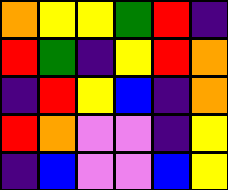[["orange", "yellow", "yellow", "green", "red", "indigo"], ["red", "green", "indigo", "yellow", "red", "orange"], ["indigo", "red", "yellow", "blue", "indigo", "orange"], ["red", "orange", "violet", "violet", "indigo", "yellow"], ["indigo", "blue", "violet", "violet", "blue", "yellow"]]